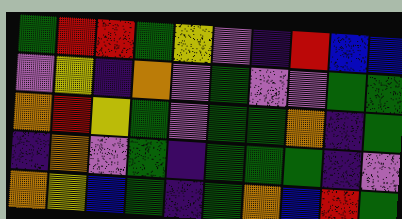[["green", "red", "red", "green", "yellow", "violet", "indigo", "red", "blue", "blue"], ["violet", "yellow", "indigo", "orange", "violet", "green", "violet", "violet", "green", "green"], ["orange", "red", "yellow", "green", "violet", "green", "green", "orange", "indigo", "green"], ["indigo", "orange", "violet", "green", "indigo", "green", "green", "green", "indigo", "violet"], ["orange", "yellow", "blue", "green", "indigo", "green", "orange", "blue", "red", "green"]]